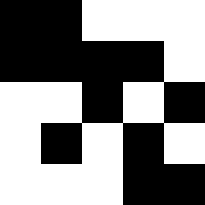[["black", "black", "white", "white", "white"], ["black", "black", "black", "black", "white"], ["white", "white", "black", "white", "black"], ["white", "black", "white", "black", "white"], ["white", "white", "white", "black", "black"]]